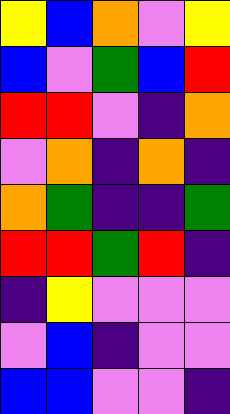[["yellow", "blue", "orange", "violet", "yellow"], ["blue", "violet", "green", "blue", "red"], ["red", "red", "violet", "indigo", "orange"], ["violet", "orange", "indigo", "orange", "indigo"], ["orange", "green", "indigo", "indigo", "green"], ["red", "red", "green", "red", "indigo"], ["indigo", "yellow", "violet", "violet", "violet"], ["violet", "blue", "indigo", "violet", "violet"], ["blue", "blue", "violet", "violet", "indigo"]]